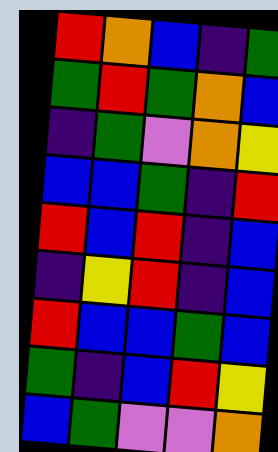[["red", "orange", "blue", "indigo", "green"], ["green", "red", "green", "orange", "blue"], ["indigo", "green", "violet", "orange", "yellow"], ["blue", "blue", "green", "indigo", "red"], ["red", "blue", "red", "indigo", "blue"], ["indigo", "yellow", "red", "indigo", "blue"], ["red", "blue", "blue", "green", "blue"], ["green", "indigo", "blue", "red", "yellow"], ["blue", "green", "violet", "violet", "orange"]]